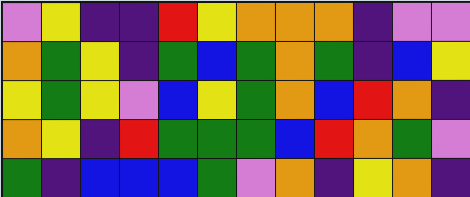[["violet", "yellow", "indigo", "indigo", "red", "yellow", "orange", "orange", "orange", "indigo", "violet", "violet"], ["orange", "green", "yellow", "indigo", "green", "blue", "green", "orange", "green", "indigo", "blue", "yellow"], ["yellow", "green", "yellow", "violet", "blue", "yellow", "green", "orange", "blue", "red", "orange", "indigo"], ["orange", "yellow", "indigo", "red", "green", "green", "green", "blue", "red", "orange", "green", "violet"], ["green", "indigo", "blue", "blue", "blue", "green", "violet", "orange", "indigo", "yellow", "orange", "indigo"]]